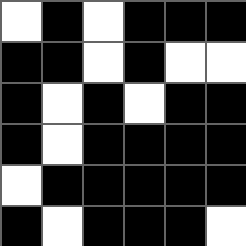[["white", "black", "white", "black", "black", "black"], ["black", "black", "white", "black", "white", "white"], ["black", "white", "black", "white", "black", "black"], ["black", "white", "black", "black", "black", "black"], ["white", "black", "black", "black", "black", "black"], ["black", "white", "black", "black", "black", "white"]]